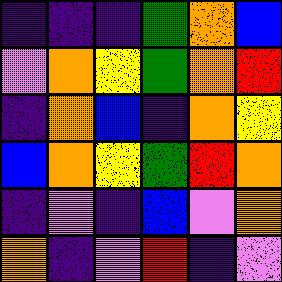[["indigo", "indigo", "indigo", "green", "orange", "blue"], ["violet", "orange", "yellow", "green", "orange", "red"], ["indigo", "orange", "blue", "indigo", "orange", "yellow"], ["blue", "orange", "yellow", "green", "red", "orange"], ["indigo", "violet", "indigo", "blue", "violet", "orange"], ["orange", "indigo", "violet", "red", "indigo", "violet"]]